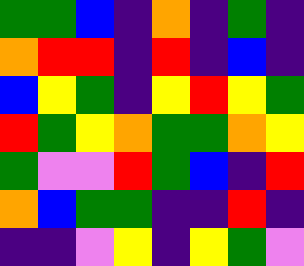[["green", "green", "blue", "indigo", "orange", "indigo", "green", "indigo"], ["orange", "red", "red", "indigo", "red", "indigo", "blue", "indigo"], ["blue", "yellow", "green", "indigo", "yellow", "red", "yellow", "green"], ["red", "green", "yellow", "orange", "green", "green", "orange", "yellow"], ["green", "violet", "violet", "red", "green", "blue", "indigo", "red"], ["orange", "blue", "green", "green", "indigo", "indigo", "red", "indigo"], ["indigo", "indigo", "violet", "yellow", "indigo", "yellow", "green", "violet"]]